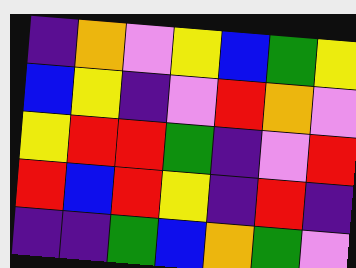[["indigo", "orange", "violet", "yellow", "blue", "green", "yellow"], ["blue", "yellow", "indigo", "violet", "red", "orange", "violet"], ["yellow", "red", "red", "green", "indigo", "violet", "red"], ["red", "blue", "red", "yellow", "indigo", "red", "indigo"], ["indigo", "indigo", "green", "blue", "orange", "green", "violet"]]